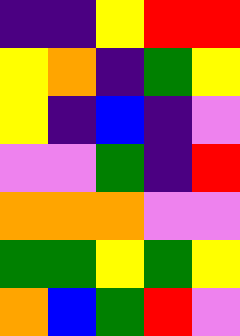[["indigo", "indigo", "yellow", "red", "red"], ["yellow", "orange", "indigo", "green", "yellow"], ["yellow", "indigo", "blue", "indigo", "violet"], ["violet", "violet", "green", "indigo", "red"], ["orange", "orange", "orange", "violet", "violet"], ["green", "green", "yellow", "green", "yellow"], ["orange", "blue", "green", "red", "violet"]]